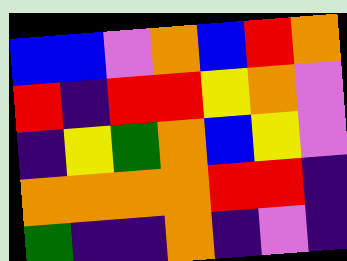[["blue", "blue", "violet", "orange", "blue", "red", "orange"], ["red", "indigo", "red", "red", "yellow", "orange", "violet"], ["indigo", "yellow", "green", "orange", "blue", "yellow", "violet"], ["orange", "orange", "orange", "orange", "red", "red", "indigo"], ["green", "indigo", "indigo", "orange", "indigo", "violet", "indigo"]]